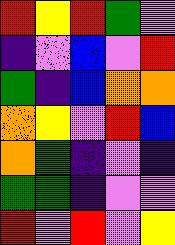[["red", "yellow", "red", "green", "violet"], ["indigo", "violet", "blue", "violet", "red"], ["green", "indigo", "blue", "orange", "orange"], ["orange", "yellow", "violet", "red", "blue"], ["orange", "green", "indigo", "violet", "indigo"], ["green", "green", "indigo", "violet", "violet"], ["red", "violet", "red", "violet", "yellow"]]